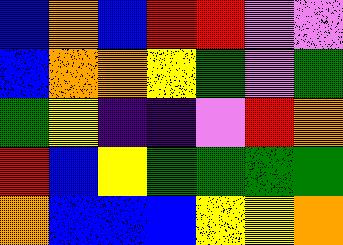[["blue", "orange", "blue", "red", "red", "violet", "violet"], ["blue", "orange", "orange", "yellow", "green", "violet", "green"], ["green", "yellow", "indigo", "indigo", "violet", "red", "orange"], ["red", "blue", "yellow", "green", "green", "green", "green"], ["orange", "blue", "blue", "blue", "yellow", "yellow", "orange"]]